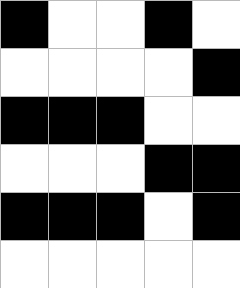[["black", "white", "white", "black", "white"], ["white", "white", "white", "white", "black"], ["black", "black", "black", "white", "white"], ["white", "white", "white", "black", "black"], ["black", "black", "black", "white", "black"], ["white", "white", "white", "white", "white"]]